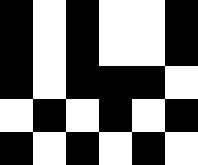[["black", "white", "black", "white", "white", "black"], ["black", "white", "black", "white", "white", "black"], ["black", "white", "black", "black", "black", "white"], ["white", "black", "white", "black", "white", "black"], ["black", "white", "black", "white", "black", "white"]]